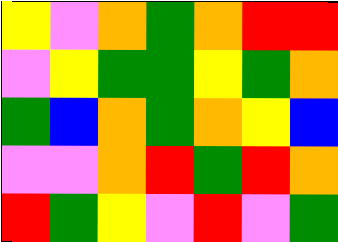[["yellow", "violet", "orange", "green", "orange", "red", "red"], ["violet", "yellow", "green", "green", "yellow", "green", "orange"], ["green", "blue", "orange", "green", "orange", "yellow", "blue"], ["violet", "violet", "orange", "red", "green", "red", "orange"], ["red", "green", "yellow", "violet", "red", "violet", "green"]]